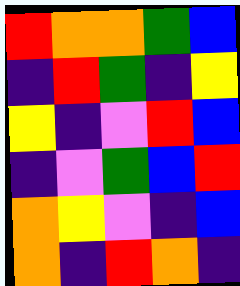[["red", "orange", "orange", "green", "blue"], ["indigo", "red", "green", "indigo", "yellow"], ["yellow", "indigo", "violet", "red", "blue"], ["indigo", "violet", "green", "blue", "red"], ["orange", "yellow", "violet", "indigo", "blue"], ["orange", "indigo", "red", "orange", "indigo"]]